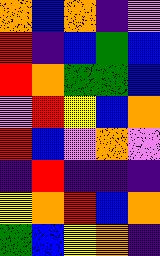[["orange", "blue", "orange", "indigo", "violet"], ["red", "indigo", "blue", "green", "blue"], ["red", "orange", "green", "green", "blue"], ["violet", "red", "yellow", "blue", "orange"], ["red", "blue", "violet", "orange", "violet"], ["indigo", "red", "indigo", "indigo", "indigo"], ["yellow", "orange", "red", "blue", "orange"], ["green", "blue", "yellow", "orange", "indigo"]]